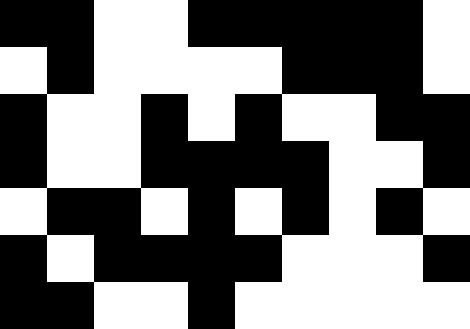[["black", "black", "white", "white", "black", "black", "black", "black", "black", "white"], ["white", "black", "white", "white", "white", "white", "black", "black", "black", "white"], ["black", "white", "white", "black", "white", "black", "white", "white", "black", "black"], ["black", "white", "white", "black", "black", "black", "black", "white", "white", "black"], ["white", "black", "black", "white", "black", "white", "black", "white", "black", "white"], ["black", "white", "black", "black", "black", "black", "white", "white", "white", "black"], ["black", "black", "white", "white", "black", "white", "white", "white", "white", "white"]]